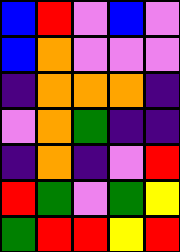[["blue", "red", "violet", "blue", "violet"], ["blue", "orange", "violet", "violet", "violet"], ["indigo", "orange", "orange", "orange", "indigo"], ["violet", "orange", "green", "indigo", "indigo"], ["indigo", "orange", "indigo", "violet", "red"], ["red", "green", "violet", "green", "yellow"], ["green", "red", "red", "yellow", "red"]]